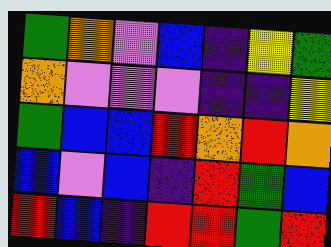[["green", "orange", "violet", "blue", "indigo", "yellow", "green"], ["orange", "violet", "violet", "violet", "indigo", "indigo", "yellow"], ["green", "blue", "blue", "red", "orange", "red", "orange"], ["blue", "violet", "blue", "indigo", "red", "green", "blue"], ["red", "blue", "indigo", "red", "red", "green", "red"]]